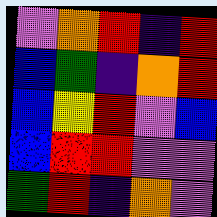[["violet", "orange", "red", "indigo", "red"], ["blue", "green", "indigo", "orange", "red"], ["blue", "yellow", "red", "violet", "blue"], ["blue", "red", "red", "violet", "violet"], ["green", "red", "indigo", "orange", "violet"]]